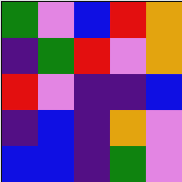[["green", "violet", "blue", "red", "orange"], ["indigo", "green", "red", "violet", "orange"], ["red", "violet", "indigo", "indigo", "blue"], ["indigo", "blue", "indigo", "orange", "violet"], ["blue", "blue", "indigo", "green", "violet"]]